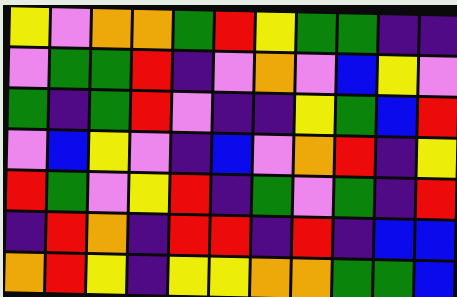[["yellow", "violet", "orange", "orange", "green", "red", "yellow", "green", "green", "indigo", "indigo"], ["violet", "green", "green", "red", "indigo", "violet", "orange", "violet", "blue", "yellow", "violet"], ["green", "indigo", "green", "red", "violet", "indigo", "indigo", "yellow", "green", "blue", "red"], ["violet", "blue", "yellow", "violet", "indigo", "blue", "violet", "orange", "red", "indigo", "yellow"], ["red", "green", "violet", "yellow", "red", "indigo", "green", "violet", "green", "indigo", "red"], ["indigo", "red", "orange", "indigo", "red", "red", "indigo", "red", "indigo", "blue", "blue"], ["orange", "red", "yellow", "indigo", "yellow", "yellow", "orange", "orange", "green", "green", "blue"]]